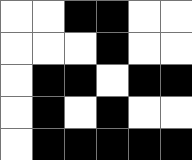[["white", "white", "black", "black", "white", "white"], ["white", "white", "white", "black", "white", "white"], ["white", "black", "black", "white", "black", "black"], ["white", "black", "white", "black", "white", "white"], ["white", "black", "black", "black", "black", "black"]]